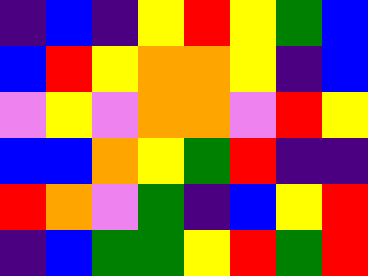[["indigo", "blue", "indigo", "yellow", "red", "yellow", "green", "blue"], ["blue", "red", "yellow", "orange", "orange", "yellow", "indigo", "blue"], ["violet", "yellow", "violet", "orange", "orange", "violet", "red", "yellow"], ["blue", "blue", "orange", "yellow", "green", "red", "indigo", "indigo"], ["red", "orange", "violet", "green", "indigo", "blue", "yellow", "red"], ["indigo", "blue", "green", "green", "yellow", "red", "green", "red"]]